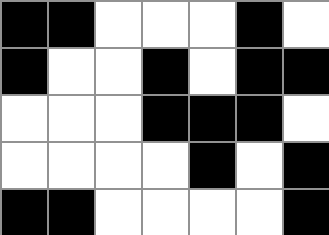[["black", "black", "white", "white", "white", "black", "white"], ["black", "white", "white", "black", "white", "black", "black"], ["white", "white", "white", "black", "black", "black", "white"], ["white", "white", "white", "white", "black", "white", "black"], ["black", "black", "white", "white", "white", "white", "black"]]